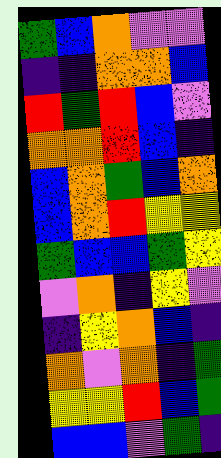[["green", "blue", "orange", "violet", "violet"], ["indigo", "indigo", "orange", "orange", "blue"], ["red", "green", "red", "blue", "violet"], ["orange", "orange", "red", "blue", "indigo"], ["blue", "orange", "green", "blue", "orange"], ["blue", "orange", "red", "yellow", "yellow"], ["green", "blue", "blue", "green", "yellow"], ["violet", "orange", "indigo", "yellow", "violet"], ["indigo", "yellow", "orange", "blue", "indigo"], ["orange", "violet", "orange", "indigo", "green"], ["yellow", "yellow", "red", "blue", "green"], ["blue", "blue", "violet", "green", "indigo"]]